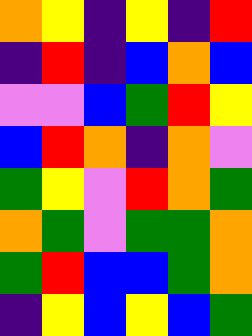[["orange", "yellow", "indigo", "yellow", "indigo", "red"], ["indigo", "red", "indigo", "blue", "orange", "blue"], ["violet", "violet", "blue", "green", "red", "yellow"], ["blue", "red", "orange", "indigo", "orange", "violet"], ["green", "yellow", "violet", "red", "orange", "green"], ["orange", "green", "violet", "green", "green", "orange"], ["green", "red", "blue", "blue", "green", "orange"], ["indigo", "yellow", "blue", "yellow", "blue", "green"]]